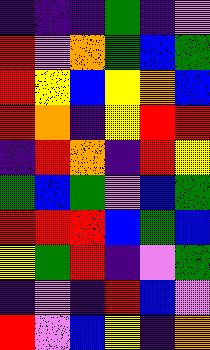[["indigo", "indigo", "indigo", "green", "indigo", "violet"], ["red", "violet", "orange", "green", "blue", "green"], ["red", "yellow", "blue", "yellow", "orange", "blue"], ["red", "orange", "indigo", "yellow", "red", "red"], ["indigo", "red", "orange", "indigo", "red", "yellow"], ["green", "blue", "green", "violet", "blue", "green"], ["red", "red", "red", "blue", "green", "blue"], ["yellow", "green", "red", "indigo", "violet", "green"], ["indigo", "violet", "indigo", "red", "blue", "violet"], ["red", "violet", "blue", "yellow", "indigo", "orange"]]